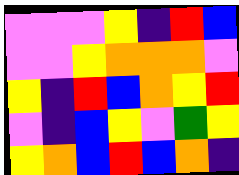[["violet", "violet", "violet", "yellow", "indigo", "red", "blue"], ["violet", "violet", "yellow", "orange", "orange", "orange", "violet"], ["yellow", "indigo", "red", "blue", "orange", "yellow", "red"], ["violet", "indigo", "blue", "yellow", "violet", "green", "yellow"], ["yellow", "orange", "blue", "red", "blue", "orange", "indigo"]]